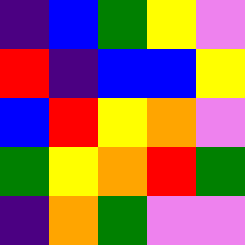[["indigo", "blue", "green", "yellow", "violet"], ["red", "indigo", "blue", "blue", "yellow"], ["blue", "red", "yellow", "orange", "violet"], ["green", "yellow", "orange", "red", "green"], ["indigo", "orange", "green", "violet", "violet"]]